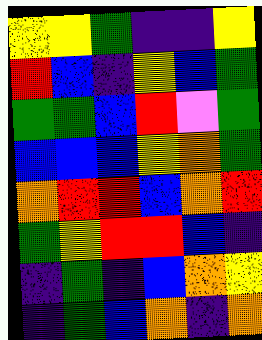[["yellow", "yellow", "green", "indigo", "indigo", "yellow"], ["red", "blue", "indigo", "yellow", "blue", "green"], ["green", "green", "blue", "red", "violet", "green"], ["blue", "blue", "blue", "yellow", "orange", "green"], ["orange", "red", "red", "blue", "orange", "red"], ["green", "yellow", "red", "red", "blue", "indigo"], ["indigo", "green", "indigo", "blue", "orange", "yellow"], ["indigo", "green", "blue", "orange", "indigo", "orange"]]